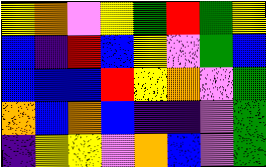[["yellow", "orange", "violet", "yellow", "green", "red", "green", "yellow"], ["blue", "indigo", "red", "blue", "yellow", "violet", "green", "blue"], ["blue", "blue", "blue", "red", "yellow", "orange", "violet", "green"], ["orange", "blue", "orange", "blue", "indigo", "indigo", "violet", "green"], ["indigo", "yellow", "yellow", "violet", "orange", "blue", "violet", "green"]]